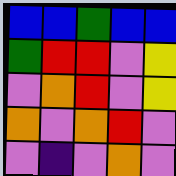[["blue", "blue", "green", "blue", "blue"], ["green", "red", "red", "violet", "yellow"], ["violet", "orange", "red", "violet", "yellow"], ["orange", "violet", "orange", "red", "violet"], ["violet", "indigo", "violet", "orange", "violet"]]